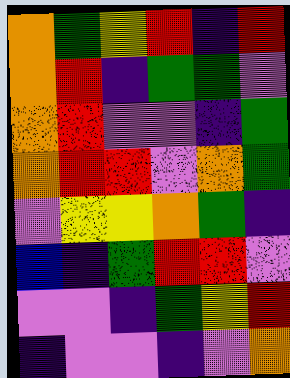[["orange", "green", "yellow", "red", "indigo", "red"], ["orange", "red", "indigo", "green", "green", "violet"], ["orange", "red", "violet", "violet", "indigo", "green"], ["orange", "red", "red", "violet", "orange", "green"], ["violet", "yellow", "yellow", "orange", "green", "indigo"], ["blue", "indigo", "green", "red", "red", "violet"], ["violet", "violet", "indigo", "green", "yellow", "red"], ["indigo", "violet", "violet", "indigo", "violet", "orange"]]